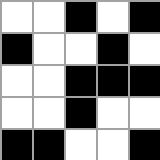[["white", "white", "black", "white", "black"], ["black", "white", "white", "black", "white"], ["white", "white", "black", "black", "black"], ["white", "white", "black", "white", "white"], ["black", "black", "white", "white", "black"]]